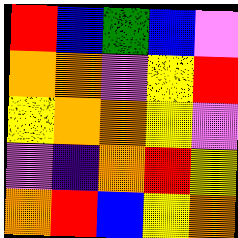[["red", "blue", "green", "blue", "violet"], ["orange", "orange", "violet", "yellow", "red"], ["yellow", "orange", "orange", "yellow", "violet"], ["violet", "indigo", "orange", "red", "yellow"], ["orange", "red", "blue", "yellow", "orange"]]